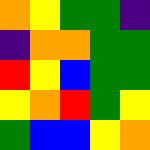[["orange", "yellow", "green", "green", "indigo"], ["indigo", "orange", "orange", "green", "green"], ["red", "yellow", "blue", "green", "green"], ["yellow", "orange", "red", "green", "yellow"], ["green", "blue", "blue", "yellow", "orange"]]